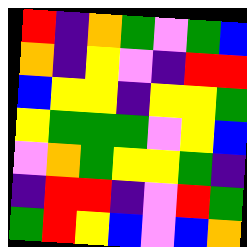[["red", "indigo", "orange", "green", "violet", "green", "blue"], ["orange", "indigo", "yellow", "violet", "indigo", "red", "red"], ["blue", "yellow", "yellow", "indigo", "yellow", "yellow", "green"], ["yellow", "green", "green", "green", "violet", "yellow", "blue"], ["violet", "orange", "green", "yellow", "yellow", "green", "indigo"], ["indigo", "red", "red", "indigo", "violet", "red", "green"], ["green", "red", "yellow", "blue", "violet", "blue", "orange"]]